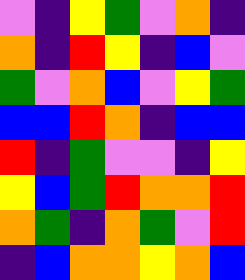[["violet", "indigo", "yellow", "green", "violet", "orange", "indigo"], ["orange", "indigo", "red", "yellow", "indigo", "blue", "violet"], ["green", "violet", "orange", "blue", "violet", "yellow", "green"], ["blue", "blue", "red", "orange", "indigo", "blue", "blue"], ["red", "indigo", "green", "violet", "violet", "indigo", "yellow"], ["yellow", "blue", "green", "red", "orange", "orange", "red"], ["orange", "green", "indigo", "orange", "green", "violet", "red"], ["indigo", "blue", "orange", "orange", "yellow", "orange", "blue"]]